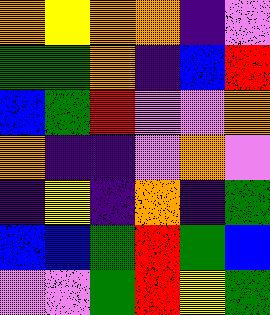[["orange", "yellow", "orange", "orange", "indigo", "violet"], ["green", "green", "orange", "indigo", "blue", "red"], ["blue", "green", "red", "violet", "violet", "orange"], ["orange", "indigo", "indigo", "violet", "orange", "violet"], ["indigo", "yellow", "indigo", "orange", "indigo", "green"], ["blue", "blue", "green", "red", "green", "blue"], ["violet", "violet", "green", "red", "yellow", "green"]]